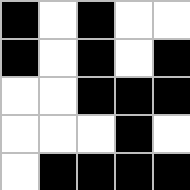[["black", "white", "black", "white", "white"], ["black", "white", "black", "white", "black"], ["white", "white", "black", "black", "black"], ["white", "white", "white", "black", "white"], ["white", "black", "black", "black", "black"]]